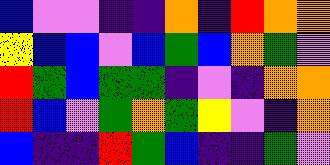[["blue", "violet", "violet", "indigo", "indigo", "orange", "indigo", "red", "orange", "orange"], ["yellow", "blue", "blue", "violet", "blue", "green", "blue", "orange", "green", "violet"], ["red", "green", "blue", "green", "green", "indigo", "violet", "indigo", "orange", "orange"], ["red", "blue", "violet", "green", "orange", "green", "yellow", "violet", "indigo", "orange"], ["blue", "indigo", "indigo", "red", "green", "blue", "indigo", "indigo", "green", "violet"]]